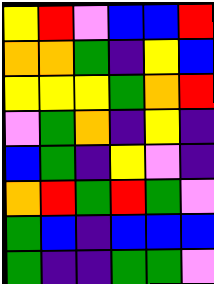[["yellow", "red", "violet", "blue", "blue", "red"], ["orange", "orange", "green", "indigo", "yellow", "blue"], ["yellow", "yellow", "yellow", "green", "orange", "red"], ["violet", "green", "orange", "indigo", "yellow", "indigo"], ["blue", "green", "indigo", "yellow", "violet", "indigo"], ["orange", "red", "green", "red", "green", "violet"], ["green", "blue", "indigo", "blue", "blue", "blue"], ["green", "indigo", "indigo", "green", "green", "violet"]]